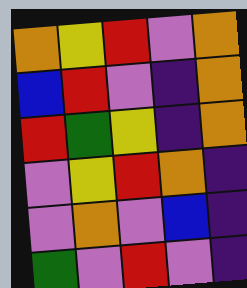[["orange", "yellow", "red", "violet", "orange"], ["blue", "red", "violet", "indigo", "orange"], ["red", "green", "yellow", "indigo", "orange"], ["violet", "yellow", "red", "orange", "indigo"], ["violet", "orange", "violet", "blue", "indigo"], ["green", "violet", "red", "violet", "indigo"]]